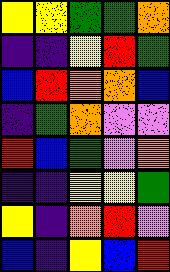[["yellow", "yellow", "green", "green", "orange"], ["indigo", "indigo", "yellow", "red", "green"], ["blue", "red", "orange", "orange", "blue"], ["indigo", "green", "orange", "violet", "violet"], ["red", "blue", "green", "violet", "orange"], ["indigo", "indigo", "yellow", "yellow", "green"], ["yellow", "indigo", "orange", "red", "violet"], ["blue", "indigo", "yellow", "blue", "red"]]